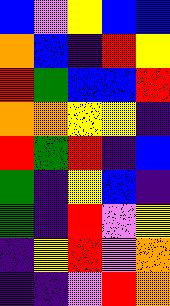[["blue", "violet", "yellow", "blue", "blue"], ["orange", "blue", "indigo", "red", "yellow"], ["red", "green", "blue", "blue", "red"], ["orange", "orange", "yellow", "yellow", "indigo"], ["red", "green", "red", "indigo", "blue"], ["green", "indigo", "yellow", "blue", "indigo"], ["green", "indigo", "red", "violet", "yellow"], ["indigo", "yellow", "red", "violet", "orange"], ["indigo", "indigo", "violet", "red", "orange"]]